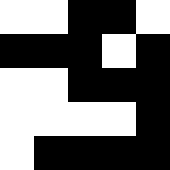[["white", "white", "black", "black", "white"], ["black", "black", "black", "white", "black"], ["white", "white", "black", "black", "black"], ["white", "white", "white", "white", "black"], ["white", "black", "black", "black", "black"]]